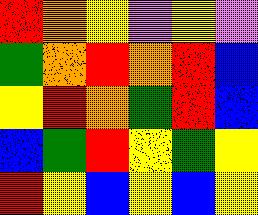[["red", "orange", "yellow", "violet", "yellow", "violet"], ["green", "orange", "red", "orange", "red", "blue"], ["yellow", "red", "orange", "green", "red", "blue"], ["blue", "green", "red", "yellow", "green", "yellow"], ["red", "yellow", "blue", "yellow", "blue", "yellow"]]